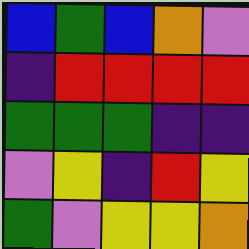[["blue", "green", "blue", "orange", "violet"], ["indigo", "red", "red", "red", "red"], ["green", "green", "green", "indigo", "indigo"], ["violet", "yellow", "indigo", "red", "yellow"], ["green", "violet", "yellow", "yellow", "orange"]]